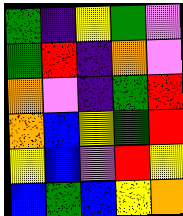[["green", "indigo", "yellow", "green", "violet"], ["green", "red", "indigo", "orange", "violet"], ["orange", "violet", "indigo", "green", "red"], ["orange", "blue", "yellow", "green", "red"], ["yellow", "blue", "violet", "red", "yellow"], ["blue", "green", "blue", "yellow", "orange"]]